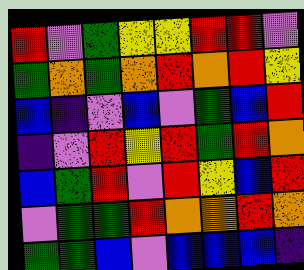[["red", "violet", "green", "yellow", "yellow", "red", "red", "violet"], ["green", "orange", "green", "orange", "red", "orange", "red", "yellow"], ["blue", "indigo", "violet", "blue", "violet", "green", "blue", "red"], ["indigo", "violet", "red", "yellow", "red", "green", "red", "orange"], ["blue", "green", "red", "violet", "red", "yellow", "blue", "red"], ["violet", "green", "green", "red", "orange", "orange", "red", "orange"], ["green", "green", "blue", "violet", "blue", "blue", "blue", "indigo"]]